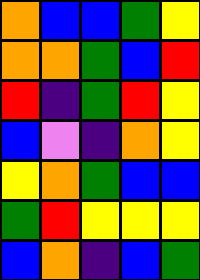[["orange", "blue", "blue", "green", "yellow"], ["orange", "orange", "green", "blue", "red"], ["red", "indigo", "green", "red", "yellow"], ["blue", "violet", "indigo", "orange", "yellow"], ["yellow", "orange", "green", "blue", "blue"], ["green", "red", "yellow", "yellow", "yellow"], ["blue", "orange", "indigo", "blue", "green"]]